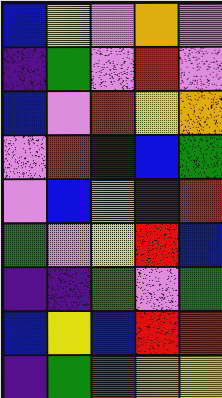[["blue", "yellow", "violet", "orange", "violet"], ["indigo", "green", "violet", "red", "violet"], ["blue", "violet", "red", "yellow", "orange"], ["violet", "red", "blue", "blue", "green"], ["violet", "blue", "orange", "indigo", "red"], ["green", "violet", "yellow", "red", "blue"], ["indigo", "indigo", "green", "violet", "green"], ["blue", "yellow", "blue", "red", "red"], ["indigo", "green", "red", "orange", "yellow"]]